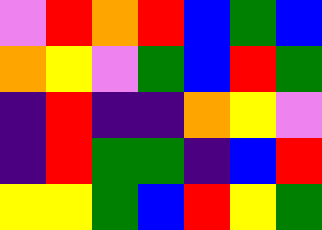[["violet", "red", "orange", "red", "blue", "green", "blue"], ["orange", "yellow", "violet", "green", "blue", "red", "green"], ["indigo", "red", "indigo", "indigo", "orange", "yellow", "violet"], ["indigo", "red", "green", "green", "indigo", "blue", "red"], ["yellow", "yellow", "green", "blue", "red", "yellow", "green"]]